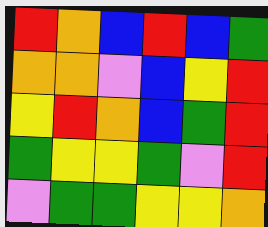[["red", "orange", "blue", "red", "blue", "green"], ["orange", "orange", "violet", "blue", "yellow", "red"], ["yellow", "red", "orange", "blue", "green", "red"], ["green", "yellow", "yellow", "green", "violet", "red"], ["violet", "green", "green", "yellow", "yellow", "orange"]]